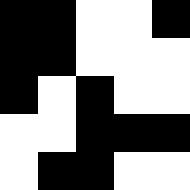[["black", "black", "white", "white", "black"], ["black", "black", "white", "white", "white"], ["black", "white", "black", "white", "white"], ["white", "white", "black", "black", "black"], ["white", "black", "black", "white", "white"]]